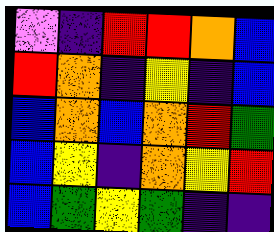[["violet", "indigo", "red", "red", "orange", "blue"], ["red", "orange", "indigo", "yellow", "indigo", "blue"], ["blue", "orange", "blue", "orange", "red", "green"], ["blue", "yellow", "indigo", "orange", "yellow", "red"], ["blue", "green", "yellow", "green", "indigo", "indigo"]]